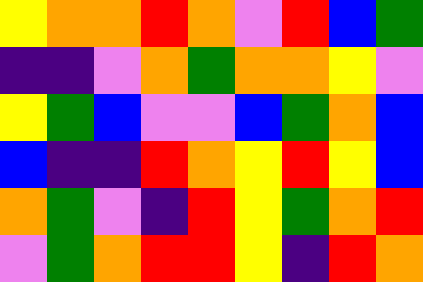[["yellow", "orange", "orange", "red", "orange", "violet", "red", "blue", "green"], ["indigo", "indigo", "violet", "orange", "green", "orange", "orange", "yellow", "violet"], ["yellow", "green", "blue", "violet", "violet", "blue", "green", "orange", "blue"], ["blue", "indigo", "indigo", "red", "orange", "yellow", "red", "yellow", "blue"], ["orange", "green", "violet", "indigo", "red", "yellow", "green", "orange", "red"], ["violet", "green", "orange", "red", "red", "yellow", "indigo", "red", "orange"]]